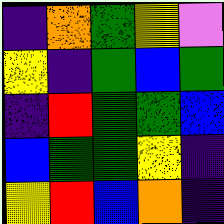[["indigo", "orange", "green", "yellow", "violet"], ["yellow", "indigo", "green", "blue", "green"], ["indigo", "red", "green", "green", "blue"], ["blue", "green", "green", "yellow", "indigo"], ["yellow", "red", "blue", "orange", "indigo"]]